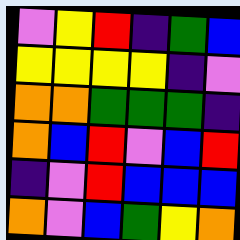[["violet", "yellow", "red", "indigo", "green", "blue"], ["yellow", "yellow", "yellow", "yellow", "indigo", "violet"], ["orange", "orange", "green", "green", "green", "indigo"], ["orange", "blue", "red", "violet", "blue", "red"], ["indigo", "violet", "red", "blue", "blue", "blue"], ["orange", "violet", "blue", "green", "yellow", "orange"]]